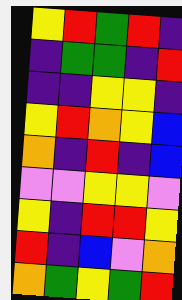[["yellow", "red", "green", "red", "indigo"], ["indigo", "green", "green", "indigo", "red"], ["indigo", "indigo", "yellow", "yellow", "indigo"], ["yellow", "red", "orange", "yellow", "blue"], ["orange", "indigo", "red", "indigo", "blue"], ["violet", "violet", "yellow", "yellow", "violet"], ["yellow", "indigo", "red", "red", "yellow"], ["red", "indigo", "blue", "violet", "orange"], ["orange", "green", "yellow", "green", "red"]]